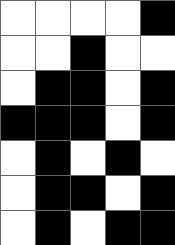[["white", "white", "white", "white", "black"], ["white", "white", "black", "white", "white"], ["white", "black", "black", "white", "black"], ["black", "black", "black", "white", "black"], ["white", "black", "white", "black", "white"], ["white", "black", "black", "white", "black"], ["white", "black", "white", "black", "black"]]